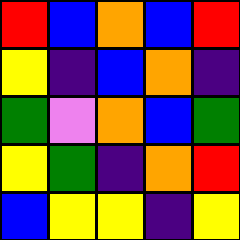[["red", "blue", "orange", "blue", "red"], ["yellow", "indigo", "blue", "orange", "indigo"], ["green", "violet", "orange", "blue", "green"], ["yellow", "green", "indigo", "orange", "red"], ["blue", "yellow", "yellow", "indigo", "yellow"]]